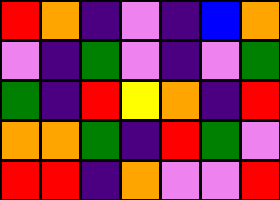[["red", "orange", "indigo", "violet", "indigo", "blue", "orange"], ["violet", "indigo", "green", "violet", "indigo", "violet", "green"], ["green", "indigo", "red", "yellow", "orange", "indigo", "red"], ["orange", "orange", "green", "indigo", "red", "green", "violet"], ["red", "red", "indigo", "orange", "violet", "violet", "red"]]